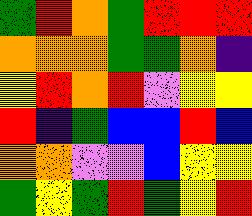[["green", "red", "orange", "green", "red", "red", "red"], ["orange", "orange", "orange", "green", "green", "orange", "indigo"], ["yellow", "red", "orange", "red", "violet", "yellow", "yellow"], ["red", "indigo", "green", "blue", "blue", "red", "blue"], ["orange", "orange", "violet", "violet", "blue", "yellow", "yellow"], ["green", "yellow", "green", "red", "green", "yellow", "red"]]